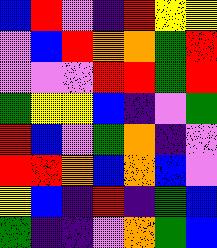[["blue", "red", "violet", "indigo", "red", "yellow", "yellow"], ["violet", "blue", "red", "orange", "orange", "green", "red"], ["violet", "violet", "violet", "red", "red", "green", "red"], ["green", "yellow", "yellow", "blue", "indigo", "violet", "green"], ["red", "blue", "violet", "green", "orange", "indigo", "violet"], ["red", "red", "orange", "blue", "orange", "blue", "violet"], ["yellow", "blue", "indigo", "red", "indigo", "green", "blue"], ["green", "indigo", "indigo", "violet", "orange", "green", "blue"]]